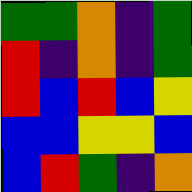[["green", "green", "orange", "indigo", "green"], ["red", "indigo", "orange", "indigo", "green"], ["red", "blue", "red", "blue", "yellow"], ["blue", "blue", "yellow", "yellow", "blue"], ["blue", "red", "green", "indigo", "orange"]]